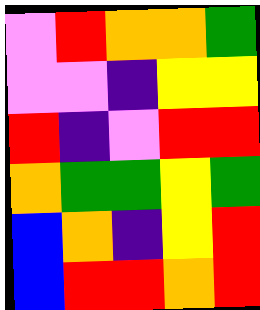[["violet", "red", "orange", "orange", "green"], ["violet", "violet", "indigo", "yellow", "yellow"], ["red", "indigo", "violet", "red", "red"], ["orange", "green", "green", "yellow", "green"], ["blue", "orange", "indigo", "yellow", "red"], ["blue", "red", "red", "orange", "red"]]